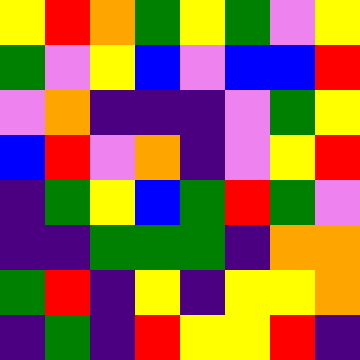[["yellow", "red", "orange", "green", "yellow", "green", "violet", "yellow"], ["green", "violet", "yellow", "blue", "violet", "blue", "blue", "red"], ["violet", "orange", "indigo", "indigo", "indigo", "violet", "green", "yellow"], ["blue", "red", "violet", "orange", "indigo", "violet", "yellow", "red"], ["indigo", "green", "yellow", "blue", "green", "red", "green", "violet"], ["indigo", "indigo", "green", "green", "green", "indigo", "orange", "orange"], ["green", "red", "indigo", "yellow", "indigo", "yellow", "yellow", "orange"], ["indigo", "green", "indigo", "red", "yellow", "yellow", "red", "indigo"]]